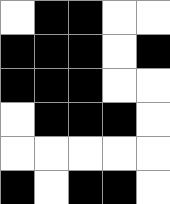[["white", "black", "black", "white", "white"], ["black", "black", "black", "white", "black"], ["black", "black", "black", "white", "white"], ["white", "black", "black", "black", "white"], ["white", "white", "white", "white", "white"], ["black", "white", "black", "black", "white"]]